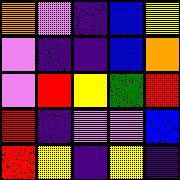[["orange", "violet", "indigo", "blue", "yellow"], ["violet", "indigo", "indigo", "blue", "orange"], ["violet", "red", "yellow", "green", "red"], ["red", "indigo", "violet", "violet", "blue"], ["red", "yellow", "indigo", "yellow", "indigo"]]